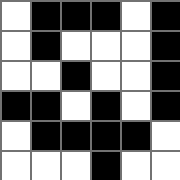[["white", "black", "black", "black", "white", "black"], ["white", "black", "white", "white", "white", "black"], ["white", "white", "black", "white", "white", "black"], ["black", "black", "white", "black", "white", "black"], ["white", "black", "black", "black", "black", "white"], ["white", "white", "white", "black", "white", "white"]]